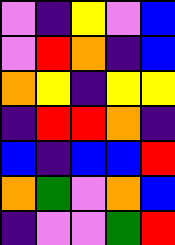[["violet", "indigo", "yellow", "violet", "blue"], ["violet", "red", "orange", "indigo", "blue"], ["orange", "yellow", "indigo", "yellow", "yellow"], ["indigo", "red", "red", "orange", "indigo"], ["blue", "indigo", "blue", "blue", "red"], ["orange", "green", "violet", "orange", "blue"], ["indigo", "violet", "violet", "green", "red"]]